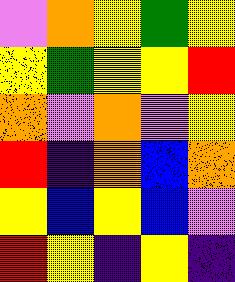[["violet", "orange", "yellow", "green", "yellow"], ["yellow", "green", "yellow", "yellow", "red"], ["orange", "violet", "orange", "violet", "yellow"], ["red", "indigo", "orange", "blue", "orange"], ["yellow", "blue", "yellow", "blue", "violet"], ["red", "yellow", "indigo", "yellow", "indigo"]]